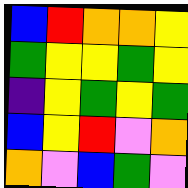[["blue", "red", "orange", "orange", "yellow"], ["green", "yellow", "yellow", "green", "yellow"], ["indigo", "yellow", "green", "yellow", "green"], ["blue", "yellow", "red", "violet", "orange"], ["orange", "violet", "blue", "green", "violet"]]